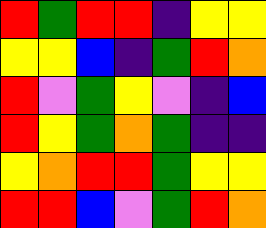[["red", "green", "red", "red", "indigo", "yellow", "yellow"], ["yellow", "yellow", "blue", "indigo", "green", "red", "orange"], ["red", "violet", "green", "yellow", "violet", "indigo", "blue"], ["red", "yellow", "green", "orange", "green", "indigo", "indigo"], ["yellow", "orange", "red", "red", "green", "yellow", "yellow"], ["red", "red", "blue", "violet", "green", "red", "orange"]]